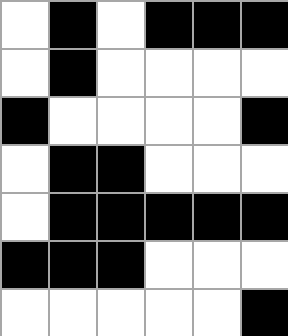[["white", "black", "white", "black", "black", "black"], ["white", "black", "white", "white", "white", "white"], ["black", "white", "white", "white", "white", "black"], ["white", "black", "black", "white", "white", "white"], ["white", "black", "black", "black", "black", "black"], ["black", "black", "black", "white", "white", "white"], ["white", "white", "white", "white", "white", "black"]]